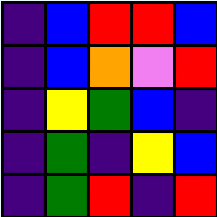[["indigo", "blue", "red", "red", "blue"], ["indigo", "blue", "orange", "violet", "red"], ["indigo", "yellow", "green", "blue", "indigo"], ["indigo", "green", "indigo", "yellow", "blue"], ["indigo", "green", "red", "indigo", "red"]]